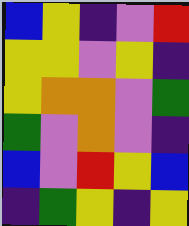[["blue", "yellow", "indigo", "violet", "red"], ["yellow", "yellow", "violet", "yellow", "indigo"], ["yellow", "orange", "orange", "violet", "green"], ["green", "violet", "orange", "violet", "indigo"], ["blue", "violet", "red", "yellow", "blue"], ["indigo", "green", "yellow", "indigo", "yellow"]]